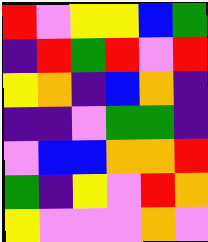[["red", "violet", "yellow", "yellow", "blue", "green"], ["indigo", "red", "green", "red", "violet", "red"], ["yellow", "orange", "indigo", "blue", "orange", "indigo"], ["indigo", "indigo", "violet", "green", "green", "indigo"], ["violet", "blue", "blue", "orange", "orange", "red"], ["green", "indigo", "yellow", "violet", "red", "orange"], ["yellow", "violet", "violet", "violet", "orange", "violet"]]